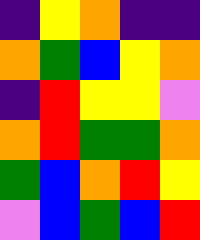[["indigo", "yellow", "orange", "indigo", "indigo"], ["orange", "green", "blue", "yellow", "orange"], ["indigo", "red", "yellow", "yellow", "violet"], ["orange", "red", "green", "green", "orange"], ["green", "blue", "orange", "red", "yellow"], ["violet", "blue", "green", "blue", "red"]]